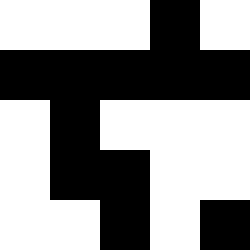[["white", "white", "white", "black", "white"], ["black", "black", "black", "black", "black"], ["white", "black", "white", "white", "white"], ["white", "black", "black", "white", "white"], ["white", "white", "black", "white", "black"]]